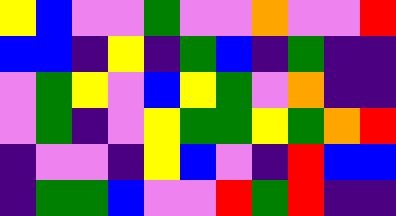[["yellow", "blue", "violet", "violet", "green", "violet", "violet", "orange", "violet", "violet", "red"], ["blue", "blue", "indigo", "yellow", "indigo", "green", "blue", "indigo", "green", "indigo", "indigo"], ["violet", "green", "yellow", "violet", "blue", "yellow", "green", "violet", "orange", "indigo", "indigo"], ["violet", "green", "indigo", "violet", "yellow", "green", "green", "yellow", "green", "orange", "red"], ["indigo", "violet", "violet", "indigo", "yellow", "blue", "violet", "indigo", "red", "blue", "blue"], ["indigo", "green", "green", "blue", "violet", "violet", "red", "green", "red", "indigo", "indigo"]]